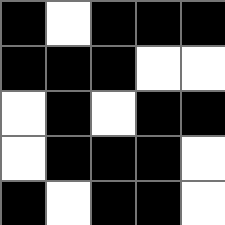[["black", "white", "black", "black", "black"], ["black", "black", "black", "white", "white"], ["white", "black", "white", "black", "black"], ["white", "black", "black", "black", "white"], ["black", "white", "black", "black", "white"]]